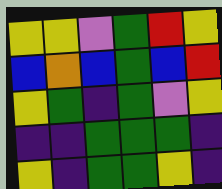[["yellow", "yellow", "violet", "green", "red", "yellow"], ["blue", "orange", "blue", "green", "blue", "red"], ["yellow", "green", "indigo", "green", "violet", "yellow"], ["indigo", "indigo", "green", "green", "green", "indigo"], ["yellow", "indigo", "green", "green", "yellow", "indigo"]]